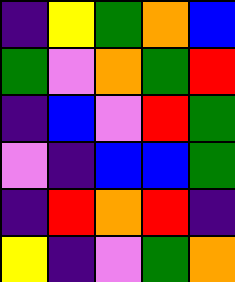[["indigo", "yellow", "green", "orange", "blue"], ["green", "violet", "orange", "green", "red"], ["indigo", "blue", "violet", "red", "green"], ["violet", "indigo", "blue", "blue", "green"], ["indigo", "red", "orange", "red", "indigo"], ["yellow", "indigo", "violet", "green", "orange"]]